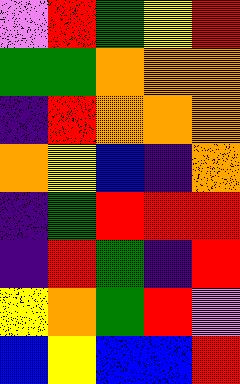[["violet", "red", "green", "yellow", "red"], ["green", "green", "orange", "orange", "orange"], ["indigo", "red", "orange", "orange", "orange"], ["orange", "yellow", "blue", "indigo", "orange"], ["indigo", "green", "red", "red", "red"], ["indigo", "red", "green", "indigo", "red"], ["yellow", "orange", "green", "red", "violet"], ["blue", "yellow", "blue", "blue", "red"]]